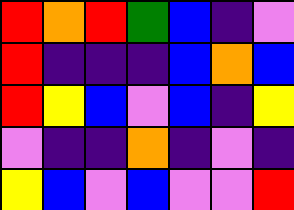[["red", "orange", "red", "green", "blue", "indigo", "violet"], ["red", "indigo", "indigo", "indigo", "blue", "orange", "blue"], ["red", "yellow", "blue", "violet", "blue", "indigo", "yellow"], ["violet", "indigo", "indigo", "orange", "indigo", "violet", "indigo"], ["yellow", "blue", "violet", "blue", "violet", "violet", "red"]]